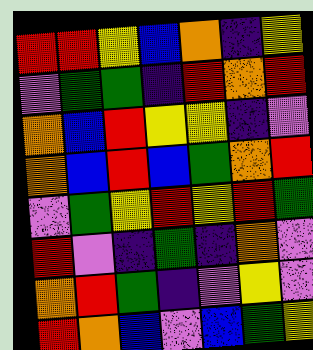[["red", "red", "yellow", "blue", "orange", "indigo", "yellow"], ["violet", "green", "green", "indigo", "red", "orange", "red"], ["orange", "blue", "red", "yellow", "yellow", "indigo", "violet"], ["orange", "blue", "red", "blue", "green", "orange", "red"], ["violet", "green", "yellow", "red", "yellow", "red", "green"], ["red", "violet", "indigo", "green", "indigo", "orange", "violet"], ["orange", "red", "green", "indigo", "violet", "yellow", "violet"], ["red", "orange", "blue", "violet", "blue", "green", "yellow"]]